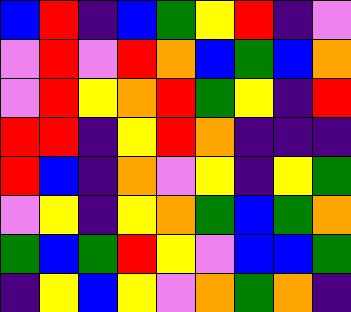[["blue", "red", "indigo", "blue", "green", "yellow", "red", "indigo", "violet"], ["violet", "red", "violet", "red", "orange", "blue", "green", "blue", "orange"], ["violet", "red", "yellow", "orange", "red", "green", "yellow", "indigo", "red"], ["red", "red", "indigo", "yellow", "red", "orange", "indigo", "indigo", "indigo"], ["red", "blue", "indigo", "orange", "violet", "yellow", "indigo", "yellow", "green"], ["violet", "yellow", "indigo", "yellow", "orange", "green", "blue", "green", "orange"], ["green", "blue", "green", "red", "yellow", "violet", "blue", "blue", "green"], ["indigo", "yellow", "blue", "yellow", "violet", "orange", "green", "orange", "indigo"]]